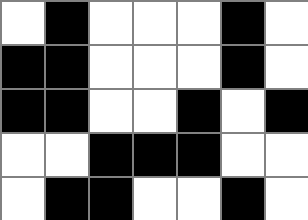[["white", "black", "white", "white", "white", "black", "white"], ["black", "black", "white", "white", "white", "black", "white"], ["black", "black", "white", "white", "black", "white", "black"], ["white", "white", "black", "black", "black", "white", "white"], ["white", "black", "black", "white", "white", "black", "white"]]